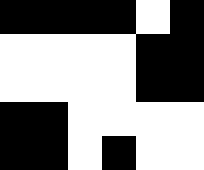[["black", "black", "black", "black", "white", "black"], ["white", "white", "white", "white", "black", "black"], ["white", "white", "white", "white", "black", "black"], ["black", "black", "white", "white", "white", "white"], ["black", "black", "white", "black", "white", "white"]]